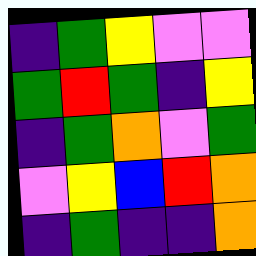[["indigo", "green", "yellow", "violet", "violet"], ["green", "red", "green", "indigo", "yellow"], ["indigo", "green", "orange", "violet", "green"], ["violet", "yellow", "blue", "red", "orange"], ["indigo", "green", "indigo", "indigo", "orange"]]